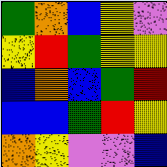[["green", "orange", "blue", "yellow", "violet"], ["yellow", "red", "green", "yellow", "yellow"], ["blue", "orange", "blue", "green", "red"], ["blue", "blue", "green", "red", "yellow"], ["orange", "yellow", "violet", "violet", "blue"]]